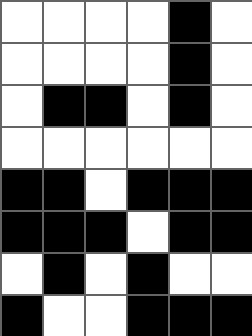[["white", "white", "white", "white", "black", "white"], ["white", "white", "white", "white", "black", "white"], ["white", "black", "black", "white", "black", "white"], ["white", "white", "white", "white", "white", "white"], ["black", "black", "white", "black", "black", "black"], ["black", "black", "black", "white", "black", "black"], ["white", "black", "white", "black", "white", "white"], ["black", "white", "white", "black", "black", "black"]]